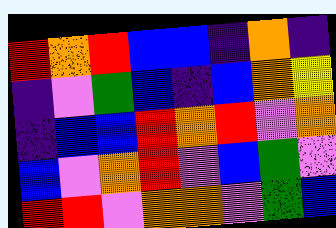[["red", "orange", "red", "blue", "blue", "indigo", "orange", "indigo"], ["indigo", "violet", "green", "blue", "indigo", "blue", "orange", "yellow"], ["indigo", "blue", "blue", "red", "orange", "red", "violet", "orange"], ["blue", "violet", "orange", "red", "violet", "blue", "green", "violet"], ["red", "red", "violet", "orange", "orange", "violet", "green", "blue"]]